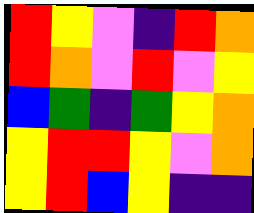[["red", "yellow", "violet", "indigo", "red", "orange"], ["red", "orange", "violet", "red", "violet", "yellow"], ["blue", "green", "indigo", "green", "yellow", "orange"], ["yellow", "red", "red", "yellow", "violet", "orange"], ["yellow", "red", "blue", "yellow", "indigo", "indigo"]]